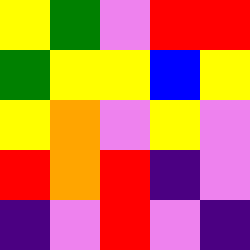[["yellow", "green", "violet", "red", "red"], ["green", "yellow", "yellow", "blue", "yellow"], ["yellow", "orange", "violet", "yellow", "violet"], ["red", "orange", "red", "indigo", "violet"], ["indigo", "violet", "red", "violet", "indigo"]]